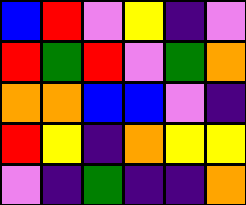[["blue", "red", "violet", "yellow", "indigo", "violet"], ["red", "green", "red", "violet", "green", "orange"], ["orange", "orange", "blue", "blue", "violet", "indigo"], ["red", "yellow", "indigo", "orange", "yellow", "yellow"], ["violet", "indigo", "green", "indigo", "indigo", "orange"]]